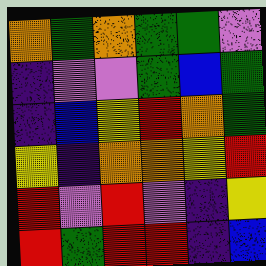[["orange", "green", "orange", "green", "green", "violet"], ["indigo", "violet", "violet", "green", "blue", "green"], ["indigo", "blue", "yellow", "red", "orange", "green"], ["yellow", "indigo", "orange", "orange", "yellow", "red"], ["red", "violet", "red", "violet", "indigo", "yellow"], ["red", "green", "red", "red", "indigo", "blue"]]